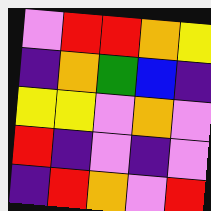[["violet", "red", "red", "orange", "yellow"], ["indigo", "orange", "green", "blue", "indigo"], ["yellow", "yellow", "violet", "orange", "violet"], ["red", "indigo", "violet", "indigo", "violet"], ["indigo", "red", "orange", "violet", "red"]]